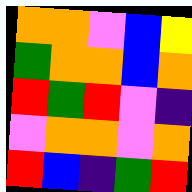[["orange", "orange", "violet", "blue", "yellow"], ["green", "orange", "orange", "blue", "orange"], ["red", "green", "red", "violet", "indigo"], ["violet", "orange", "orange", "violet", "orange"], ["red", "blue", "indigo", "green", "red"]]